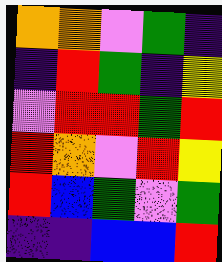[["orange", "orange", "violet", "green", "indigo"], ["indigo", "red", "green", "indigo", "yellow"], ["violet", "red", "red", "green", "red"], ["red", "orange", "violet", "red", "yellow"], ["red", "blue", "green", "violet", "green"], ["indigo", "indigo", "blue", "blue", "red"]]